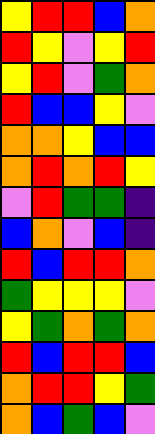[["yellow", "red", "red", "blue", "orange"], ["red", "yellow", "violet", "yellow", "red"], ["yellow", "red", "violet", "green", "orange"], ["red", "blue", "blue", "yellow", "violet"], ["orange", "orange", "yellow", "blue", "blue"], ["orange", "red", "orange", "red", "yellow"], ["violet", "red", "green", "green", "indigo"], ["blue", "orange", "violet", "blue", "indigo"], ["red", "blue", "red", "red", "orange"], ["green", "yellow", "yellow", "yellow", "violet"], ["yellow", "green", "orange", "green", "orange"], ["red", "blue", "red", "red", "blue"], ["orange", "red", "red", "yellow", "green"], ["orange", "blue", "green", "blue", "violet"]]